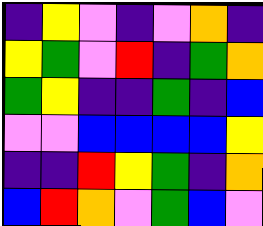[["indigo", "yellow", "violet", "indigo", "violet", "orange", "indigo"], ["yellow", "green", "violet", "red", "indigo", "green", "orange"], ["green", "yellow", "indigo", "indigo", "green", "indigo", "blue"], ["violet", "violet", "blue", "blue", "blue", "blue", "yellow"], ["indigo", "indigo", "red", "yellow", "green", "indigo", "orange"], ["blue", "red", "orange", "violet", "green", "blue", "violet"]]